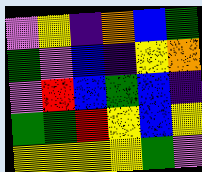[["violet", "yellow", "indigo", "orange", "blue", "green"], ["green", "violet", "blue", "indigo", "yellow", "orange"], ["violet", "red", "blue", "green", "blue", "indigo"], ["green", "green", "red", "yellow", "blue", "yellow"], ["yellow", "yellow", "yellow", "yellow", "green", "violet"]]